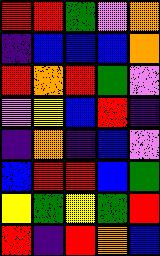[["red", "red", "green", "violet", "orange"], ["indigo", "blue", "blue", "blue", "orange"], ["red", "orange", "red", "green", "violet"], ["violet", "yellow", "blue", "red", "indigo"], ["indigo", "orange", "indigo", "blue", "violet"], ["blue", "red", "red", "blue", "green"], ["yellow", "green", "yellow", "green", "red"], ["red", "indigo", "red", "orange", "blue"]]